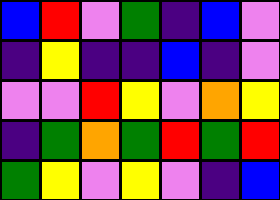[["blue", "red", "violet", "green", "indigo", "blue", "violet"], ["indigo", "yellow", "indigo", "indigo", "blue", "indigo", "violet"], ["violet", "violet", "red", "yellow", "violet", "orange", "yellow"], ["indigo", "green", "orange", "green", "red", "green", "red"], ["green", "yellow", "violet", "yellow", "violet", "indigo", "blue"]]